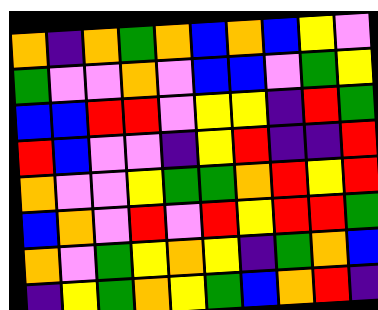[["orange", "indigo", "orange", "green", "orange", "blue", "orange", "blue", "yellow", "violet"], ["green", "violet", "violet", "orange", "violet", "blue", "blue", "violet", "green", "yellow"], ["blue", "blue", "red", "red", "violet", "yellow", "yellow", "indigo", "red", "green"], ["red", "blue", "violet", "violet", "indigo", "yellow", "red", "indigo", "indigo", "red"], ["orange", "violet", "violet", "yellow", "green", "green", "orange", "red", "yellow", "red"], ["blue", "orange", "violet", "red", "violet", "red", "yellow", "red", "red", "green"], ["orange", "violet", "green", "yellow", "orange", "yellow", "indigo", "green", "orange", "blue"], ["indigo", "yellow", "green", "orange", "yellow", "green", "blue", "orange", "red", "indigo"]]